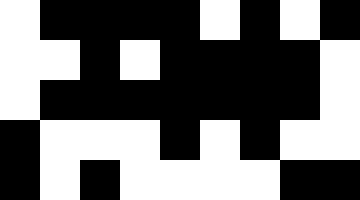[["white", "black", "black", "black", "black", "white", "black", "white", "black"], ["white", "white", "black", "white", "black", "black", "black", "black", "white"], ["white", "black", "black", "black", "black", "black", "black", "black", "white"], ["black", "white", "white", "white", "black", "white", "black", "white", "white"], ["black", "white", "black", "white", "white", "white", "white", "black", "black"]]